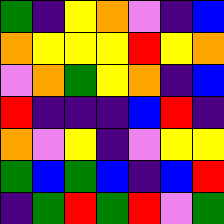[["green", "indigo", "yellow", "orange", "violet", "indigo", "blue"], ["orange", "yellow", "yellow", "yellow", "red", "yellow", "orange"], ["violet", "orange", "green", "yellow", "orange", "indigo", "blue"], ["red", "indigo", "indigo", "indigo", "blue", "red", "indigo"], ["orange", "violet", "yellow", "indigo", "violet", "yellow", "yellow"], ["green", "blue", "green", "blue", "indigo", "blue", "red"], ["indigo", "green", "red", "green", "red", "violet", "green"]]